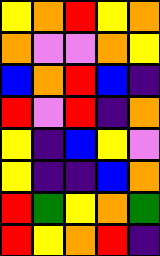[["yellow", "orange", "red", "yellow", "orange"], ["orange", "violet", "violet", "orange", "yellow"], ["blue", "orange", "red", "blue", "indigo"], ["red", "violet", "red", "indigo", "orange"], ["yellow", "indigo", "blue", "yellow", "violet"], ["yellow", "indigo", "indigo", "blue", "orange"], ["red", "green", "yellow", "orange", "green"], ["red", "yellow", "orange", "red", "indigo"]]